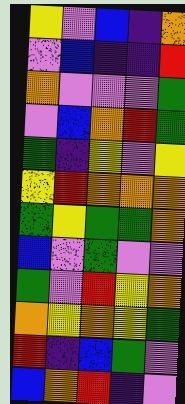[["yellow", "violet", "blue", "indigo", "orange"], ["violet", "blue", "indigo", "indigo", "red"], ["orange", "violet", "violet", "violet", "green"], ["violet", "blue", "orange", "red", "green"], ["green", "indigo", "yellow", "violet", "yellow"], ["yellow", "red", "orange", "orange", "orange"], ["green", "yellow", "green", "green", "orange"], ["blue", "violet", "green", "violet", "violet"], ["green", "violet", "red", "yellow", "orange"], ["orange", "yellow", "orange", "yellow", "green"], ["red", "indigo", "blue", "green", "violet"], ["blue", "orange", "red", "indigo", "violet"]]